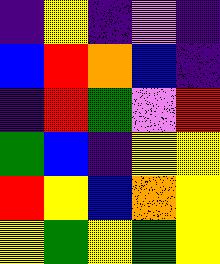[["indigo", "yellow", "indigo", "violet", "indigo"], ["blue", "red", "orange", "blue", "indigo"], ["indigo", "red", "green", "violet", "red"], ["green", "blue", "indigo", "yellow", "yellow"], ["red", "yellow", "blue", "orange", "yellow"], ["yellow", "green", "yellow", "green", "yellow"]]